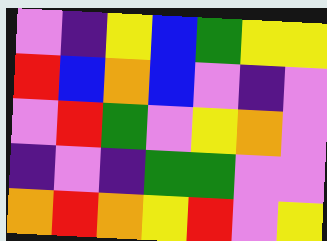[["violet", "indigo", "yellow", "blue", "green", "yellow", "yellow"], ["red", "blue", "orange", "blue", "violet", "indigo", "violet"], ["violet", "red", "green", "violet", "yellow", "orange", "violet"], ["indigo", "violet", "indigo", "green", "green", "violet", "violet"], ["orange", "red", "orange", "yellow", "red", "violet", "yellow"]]